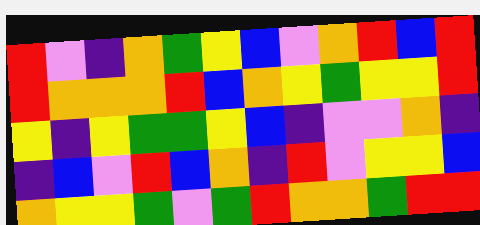[["red", "violet", "indigo", "orange", "green", "yellow", "blue", "violet", "orange", "red", "blue", "red"], ["red", "orange", "orange", "orange", "red", "blue", "orange", "yellow", "green", "yellow", "yellow", "red"], ["yellow", "indigo", "yellow", "green", "green", "yellow", "blue", "indigo", "violet", "violet", "orange", "indigo"], ["indigo", "blue", "violet", "red", "blue", "orange", "indigo", "red", "violet", "yellow", "yellow", "blue"], ["orange", "yellow", "yellow", "green", "violet", "green", "red", "orange", "orange", "green", "red", "red"]]